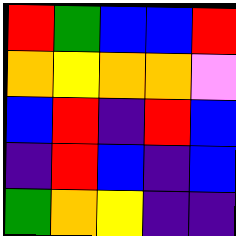[["red", "green", "blue", "blue", "red"], ["orange", "yellow", "orange", "orange", "violet"], ["blue", "red", "indigo", "red", "blue"], ["indigo", "red", "blue", "indigo", "blue"], ["green", "orange", "yellow", "indigo", "indigo"]]